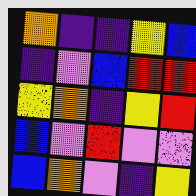[["orange", "indigo", "indigo", "yellow", "blue"], ["indigo", "violet", "blue", "red", "red"], ["yellow", "orange", "indigo", "yellow", "red"], ["blue", "violet", "red", "violet", "violet"], ["blue", "orange", "violet", "indigo", "yellow"]]